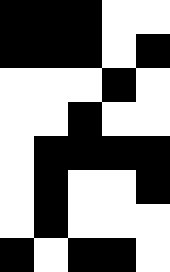[["black", "black", "black", "white", "white"], ["black", "black", "black", "white", "black"], ["white", "white", "white", "black", "white"], ["white", "white", "black", "white", "white"], ["white", "black", "black", "black", "black"], ["white", "black", "white", "white", "black"], ["white", "black", "white", "white", "white"], ["black", "white", "black", "black", "white"]]